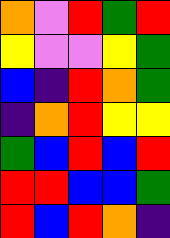[["orange", "violet", "red", "green", "red"], ["yellow", "violet", "violet", "yellow", "green"], ["blue", "indigo", "red", "orange", "green"], ["indigo", "orange", "red", "yellow", "yellow"], ["green", "blue", "red", "blue", "red"], ["red", "red", "blue", "blue", "green"], ["red", "blue", "red", "orange", "indigo"]]